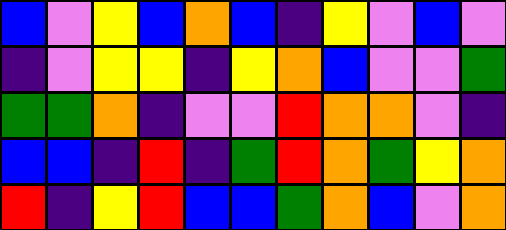[["blue", "violet", "yellow", "blue", "orange", "blue", "indigo", "yellow", "violet", "blue", "violet"], ["indigo", "violet", "yellow", "yellow", "indigo", "yellow", "orange", "blue", "violet", "violet", "green"], ["green", "green", "orange", "indigo", "violet", "violet", "red", "orange", "orange", "violet", "indigo"], ["blue", "blue", "indigo", "red", "indigo", "green", "red", "orange", "green", "yellow", "orange"], ["red", "indigo", "yellow", "red", "blue", "blue", "green", "orange", "blue", "violet", "orange"]]